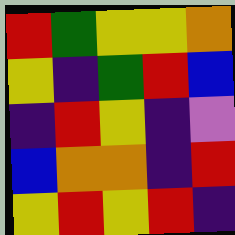[["red", "green", "yellow", "yellow", "orange"], ["yellow", "indigo", "green", "red", "blue"], ["indigo", "red", "yellow", "indigo", "violet"], ["blue", "orange", "orange", "indigo", "red"], ["yellow", "red", "yellow", "red", "indigo"]]